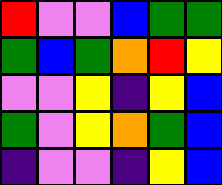[["red", "violet", "violet", "blue", "green", "green"], ["green", "blue", "green", "orange", "red", "yellow"], ["violet", "violet", "yellow", "indigo", "yellow", "blue"], ["green", "violet", "yellow", "orange", "green", "blue"], ["indigo", "violet", "violet", "indigo", "yellow", "blue"]]